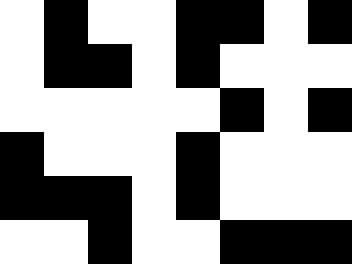[["white", "black", "white", "white", "black", "black", "white", "black"], ["white", "black", "black", "white", "black", "white", "white", "white"], ["white", "white", "white", "white", "white", "black", "white", "black"], ["black", "white", "white", "white", "black", "white", "white", "white"], ["black", "black", "black", "white", "black", "white", "white", "white"], ["white", "white", "black", "white", "white", "black", "black", "black"]]